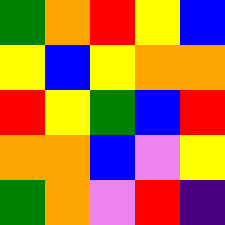[["green", "orange", "red", "yellow", "blue"], ["yellow", "blue", "yellow", "orange", "orange"], ["red", "yellow", "green", "blue", "red"], ["orange", "orange", "blue", "violet", "yellow"], ["green", "orange", "violet", "red", "indigo"]]